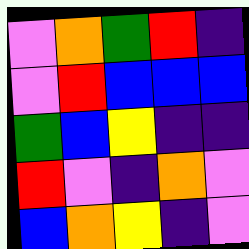[["violet", "orange", "green", "red", "indigo"], ["violet", "red", "blue", "blue", "blue"], ["green", "blue", "yellow", "indigo", "indigo"], ["red", "violet", "indigo", "orange", "violet"], ["blue", "orange", "yellow", "indigo", "violet"]]